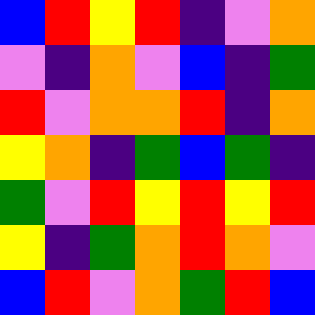[["blue", "red", "yellow", "red", "indigo", "violet", "orange"], ["violet", "indigo", "orange", "violet", "blue", "indigo", "green"], ["red", "violet", "orange", "orange", "red", "indigo", "orange"], ["yellow", "orange", "indigo", "green", "blue", "green", "indigo"], ["green", "violet", "red", "yellow", "red", "yellow", "red"], ["yellow", "indigo", "green", "orange", "red", "orange", "violet"], ["blue", "red", "violet", "orange", "green", "red", "blue"]]